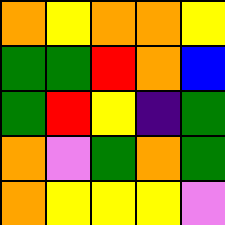[["orange", "yellow", "orange", "orange", "yellow"], ["green", "green", "red", "orange", "blue"], ["green", "red", "yellow", "indigo", "green"], ["orange", "violet", "green", "orange", "green"], ["orange", "yellow", "yellow", "yellow", "violet"]]